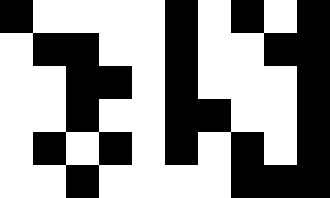[["black", "white", "white", "white", "white", "black", "white", "black", "white", "black"], ["white", "black", "black", "white", "white", "black", "white", "white", "black", "black"], ["white", "white", "black", "black", "white", "black", "white", "white", "white", "black"], ["white", "white", "black", "white", "white", "black", "black", "white", "white", "black"], ["white", "black", "white", "black", "white", "black", "white", "black", "white", "black"], ["white", "white", "black", "white", "white", "white", "white", "black", "black", "black"]]